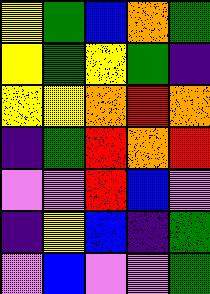[["yellow", "green", "blue", "orange", "green"], ["yellow", "green", "yellow", "green", "indigo"], ["yellow", "yellow", "orange", "red", "orange"], ["indigo", "green", "red", "orange", "red"], ["violet", "violet", "red", "blue", "violet"], ["indigo", "yellow", "blue", "indigo", "green"], ["violet", "blue", "violet", "violet", "green"]]